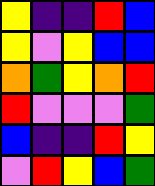[["yellow", "indigo", "indigo", "red", "blue"], ["yellow", "violet", "yellow", "blue", "blue"], ["orange", "green", "yellow", "orange", "red"], ["red", "violet", "violet", "violet", "green"], ["blue", "indigo", "indigo", "red", "yellow"], ["violet", "red", "yellow", "blue", "green"]]